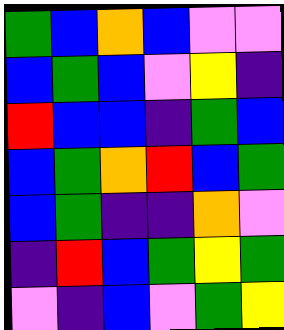[["green", "blue", "orange", "blue", "violet", "violet"], ["blue", "green", "blue", "violet", "yellow", "indigo"], ["red", "blue", "blue", "indigo", "green", "blue"], ["blue", "green", "orange", "red", "blue", "green"], ["blue", "green", "indigo", "indigo", "orange", "violet"], ["indigo", "red", "blue", "green", "yellow", "green"], ["violet", "indigo", "blue", "violet", "green", "yellow"]]